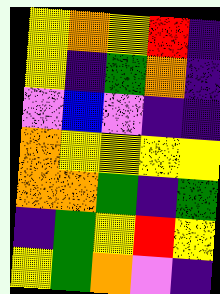[["yellow", "orange", "yellow", "red", "indigo"], ["yellow", "indigo", "green", "orange", "indigo"], ["violet", "blue", "violet", "indigo", "indigo"], ["orange", "yellow", "yellow", "yellow", "yellow"], ["orange", "orange", "green", "indigo", "green"], ["indigo", "green", "yellow", "red", "yellow"], ["yellow", "green", "orange", "violet", "indigo"]]